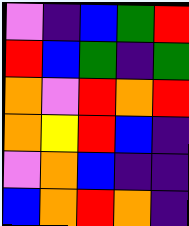[["violet", "indigo", "blue", "green", "red"], ["red", "blue", "green", "indigo", "green"], ["orange", "violet", "red", "orange", "red"], ["orange", "yellow", "red", "blue", "indigo"], ["violet", "orange", "blue", "indigo", "indigo"], ["blue", "orange", "red", "orange", "indigo"]]